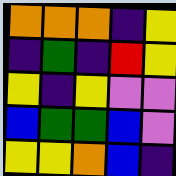[["orange", "orange", "orange", "indigo", "yellow"], ["indigo", "green", "indigo", "red", "yellow"], ["yellow", "indigo", "yellow", "violet", "violet"], ["blue", "green", "green", "blue", "violet"], ["yellow", "yellow", "orange", "blue", "indigo"]]